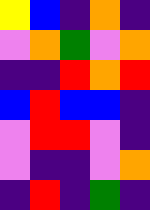[["yellow", "blue", "indigo", "orange", "indigo"], ["violet", "orange", "green", "violet", "orange"], ["indigo", "indigo", "red", "orange", "red"], ["blue", "red", "blue", "blue", "indigo"], ["violet", "red", "red", "violet", "indigo"], ["violet", "indigo", "indigo", "violet", "orange"], ["indigo", "red", "indigo", "green", "indigo"]]